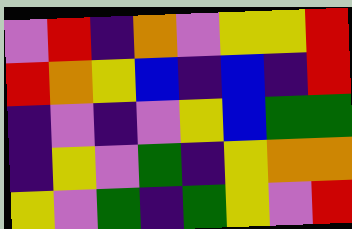[["violet", "red", "indigo", "orange", "violet", "yellow", "yellow", "red"], ["red", "orange", "yellow", "blue", "indigo", "blue", "indigo", "red"], ["indigo", "violet", "indigo", "violet", "yellow", "blue", "green", "green"], ["indigo", "yellow", "violet", "green", "indigo", "yellow", "orange", "orange"], ["yellow", "violet", "green", "indigo", "green", "yellow", "violet", "red"]]